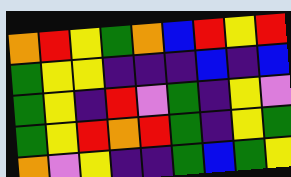[["orange", "red", "yellow", "green", "orange", "blue", "red", "yellow", "red"], ["green", "yellow", "yellow", "indigo", "indigo", "indigo", "blue", "indigo", "blue"], ["green", "yellow", "indigo", "red", "violet", "green", "indigo", "yellow", "violet"], ["green", "yellow", "red", "orange", "red", "green", "indigo", "yellow", "green"], ["orange", "violet", "yellow", "indigo", "indigo", "green", "blue", "green", "yellow"]]